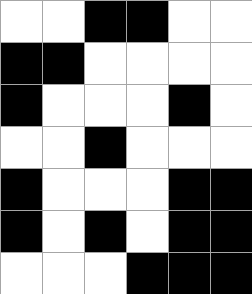[["white", "white", "black", "black", "white", "white"], ["black", "black", "white", "white", "white", "white"], ["black", "white", "white", "white", "black", "white"], ["white", "white", "black", "white", "white", "white"], ["black", "white", "white", "white", "black", "black"], ["black", "white", "black", "white", "black", "black"], ["white", "white", "white", "black", "black", "black"]]